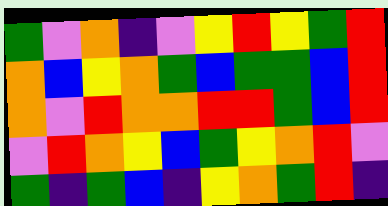[["green", "violet", "orange", "indigo", "violet", "yellow", "red", "yellow", "green", "red"], ["orange", "blue", "yellow", "orange", "green", "blue", "green", "green", "blue", "red"], ["orange", "violet", "red", "orange", "orange", "red", "red", "green", "blue", "red"], ["violet", "red", "orange", "yellow", "blue", "green", "yellow", "orange", "red", "violet"], ["green", "indigo", "green", "blue", "indigo", "yellow", "orange", "green", "red", "indigo"]]